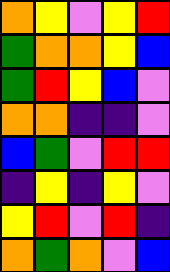[["orange", "yellow", "violet", "yellow", "red"], ["green", "orange", "orange", "yellow", "blue"], ["green", "red", "yellow", "blue", "violet"], ["orange", "orange", "indigo", "indigo", "violet"], ["blue", "green", "violet", "red", "red"], ["indigo", "yellow", "indigo", "yellow", "violet"], ["yellow", "red", "violet", "red", "indigo"], ["orange", "green", "orange", "violet", "blue"]]